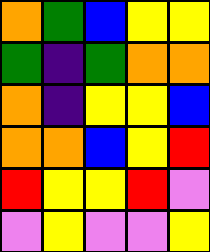[["orange", "green", "blue", "yellow", "yellow"], ["green", "indigo", "green", "orange", "orange"], ["orange", "indigo", "yellow", "yellow", "blue"], ["orange", "orange", "blue", "yellow", "red"], ["red", "yellow", "yellow", "red", "violet"], ["violet", "yellow", "violet", "violet", "yellow"]]